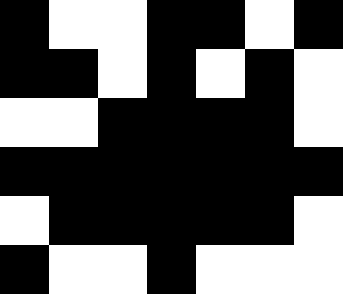[["black", "white", "white", "black", "black", "white", "black"], ["black", "black", "white", "black", "white", "black", "white"], ["white", "white", "black", "black", "black", "black", "white"], ["black", "black", "black", "black", "black", "black", "black"], ["white", "black", "black", "black", "black", "black", "white"], ["black", "white", "white", "black", "white", "white", "white"]]